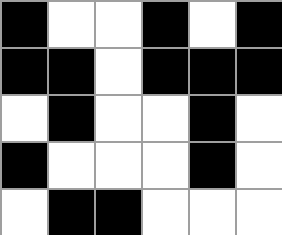[["black", "white", "white", "black", "white", "black"], ["black", "black", "white", "black", "black", "black"], ["white", "black", "white", "white", "black", "white"], ["black", "white", "white", "white", "black", "white"], ["white", "black", "black", "white", "white", "white"]]